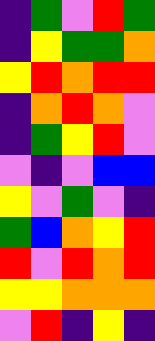[["indigo", "green", "violet", "red", "green"], ["indigo", "yellow", "green", "green", "orange"], ["yellow", "red", "orange", "red", "red"], ["indigo", "orange", "red", "orange", "violet"], ["indigo", "green", "yellow", "red", "violet"], ["violet", "indigo", "violet", "blue", "blue"], ["yellow", "violet", "green", "violet", "indigo"], ["green", "blue", "orange", "yellow", "red"], ["red", "violet", "red", "orange", "red"], ["yellow", "yellow", "orange", "orange", "orange"], ["violet", "red", "indigo", "yellow", "indigo"]]